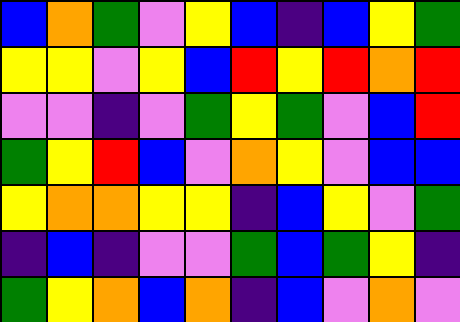[["blue", "orange", "green", "violet", "yellow", "blue", "indigo", "blue", "yellow", "green"], ["yellow", "yellow", "violet", "yellow", "blue", "red", "yellow", "red", "orange", "red"], ["violet", "violet", "indigo", "violet", "green", "yellow", "green", "violet", "blue", "red"], ["green", "yellow", "red", "blue", "violet", "orange", "yellow", "violet", "blue", "blue"], ["yellow", "orange", "orange", "yellow", "yellow", "indigo", "blue", "yellow", "violet", "green"], ["indigo", "blue", "indigo", "violet", "violet", "green", "blue", "green", "yellow", "indigo"], ["green", "yellow", "orange", "blue", "orange", "indigo", "blue", "violet", "orange", "violet"]]